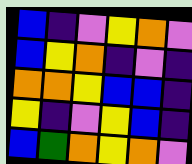[["blue", "indigo", "violet", "yellow", "orange", "violet"], ["blue", "yellow", "orange", "indigo", "violet", "indigo"], ["orange", "orange", "yellow", "blue", "blue", "indigo"], ["yellow", "indigo", "violet", "yellow", "blue", "indigo"], ["blue", "green", "orange", "yellow", "orange", "violet"]]